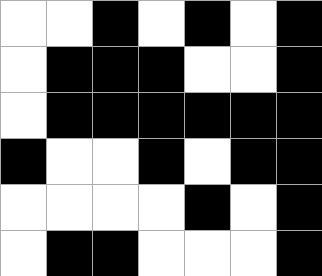[["white", "white", "black", "white", "black", "white", "black"], ["white", "black", "black", "black", "white", "white", "black"], ["white", "black", "black", "black", "black", "black", "black"], ["black", "white", "white", "black", "white", "black", "black"], ["white", "white", "white", "white", "black", "white", "black"], ["white", "black", "black", "white", "white", "white", "black"]]